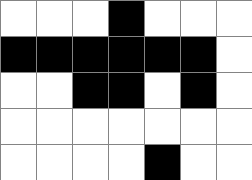[["white", "white", "white", "black", "white", "white", "white"], ["black", "black", "black", "black", "black", "black", "white"], ["white", "white", "black", "black", "white", "black", "white"], ["white", "white", "white", "white", "white", "white", "white"], ["white", "white", "white", "white", "black", "white", "white"]]